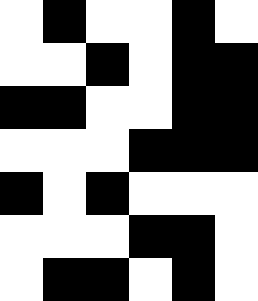[["white", "black", "white", "white", "black", "white"], ["white", "white", "black", "white", "black", "black"], ["black", "black", "white", "white", "black", "black"], ["white", "white", "white", "black", "black", "black"], ["black", "white", "black", "white", "white", "white"], ["white", "white", "white", "black", "black", "white"], ["white", "black", "black", "white", "black", "white"]]